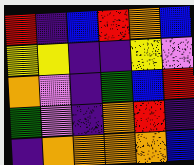[["red", "indigo", "blue", "red", "orange", "blue"], ["yellow", "yellow", "indigo", "indigo", "yellow", "violet"], ["orange", "violet", "indigo", "green", "blue", "red"], ["green", "violet", "indigo", "orange", "red", "indigo"], ["indigo", "orange", "orange", "orange", "orange", "blue"]]